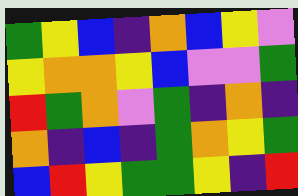[["green", "yellow", "blue", "indigo", "orange", "blue", "yellow", "violet"], ["yellow", "orange", "orange", "yellow", "blue", "violet", "violet", "green"], ["red", "green", "orange", "violet", "green", "indigo", "orange", "indigo"], ["orange", "indigo", "blue", "indigo", "green", "orange", "yellow", "green"], ["blue", "red", "yellow", "green", "green", "yellow", "indigo", "red"]]